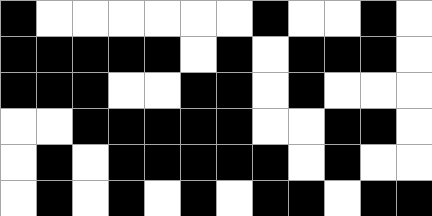[["black", "white", "white", "white", "white", "white", "white", "black", "white", "white", "black", "white"], ["black", "black", "black", "black", "black", "white", "black", "white", "black", "black", "black", "white"], ["black", "black", "black", "white", "white", "black", "black", "white", "black", "white", "white", "white"], ["white", "white", "black", "black", "black", "black", "black", "white", "white", "black", "black", "white"], ["white", "black", "white", "black", "black", "black", "black", "black", "white", "black", "white", "white"], ["white", "black", "white", "black", "white", "black", "white", "black", "black", "white", "black", "black"]]